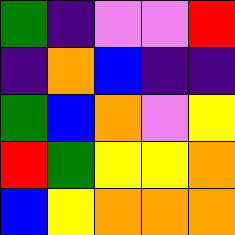[["green", "indigo", "violet", "violet", "red"], ["indigo", "orange", "blue", "indigo", "indigo"], ["green", "blue", "orange", "violet", "yellow"], ["red", "green", "yellow", "yellow", "orange"], ["blue", "yellow", "orange", "orange", "orange"]]